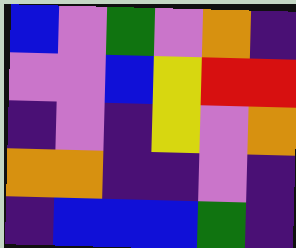[["blue", "violet", "green", "violet", "orange", "indigo"], ["violet", "violet", "blue", "yellow", "red", "red"], ["indigo", "violet", "indigo", "yellow", "violet", "orange"], ["orange", "orange", "indigo", "indigo", "violet", "indigo"], ["indigo", "blue", "blue", "blue", "green", "indigo"]]